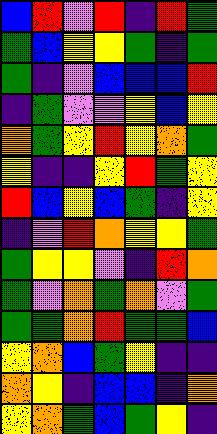[["blue", "red", "violet", "red", "indigo", "red", "green"], ["green", "blue", "yellow", "yellow", "green", "indigo", "green"], ["green", "indigo", "violet", "blue", "blue", "blue", "red"], ["indigo", "green", "violet", "violet", "yellow", "blue", "yellow"], ["orange", "green", "yellow", "red", "yellow", "orange", "green"], ["yellow", "indigo", "indigo", "yellow", "red", "green", "yellow"], ["red", "blue", "yellow", "blue", "green", "indigo", "yellow"], ["indigo", "violet", "red", "orange", "yellow", "yellow", "green"], ["green", "yellow", "yellow", "violet", "indigo", "red", "orange"], ["green", "violet", "orange", "green", "orange", "violet", "green"], ["green", "green", "orange", "red", "green", "green", "blue"], ["yellow", "orange", "blue", "green", "yellow", "indigo", "indigo"], ["orange", "yellow", "indigo", "blue", "blue", "indigo", "orange"], ["yellow", "orange", "green", "blue", "green", "yellow", "indigo"]]